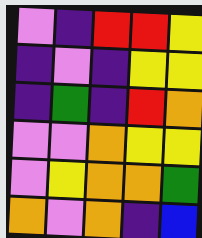[["violet", "indigo", "red", "red", "yellow"], ["indigo", "violet", "indigo", "yellow", "yellow"], ["indigo", "green", "indigo", "red", "orange"], ["violet", "violet", "orange", "yellow", "yellow"], ["violet", "yellow", "orange", "orange", "green"], ["orange", "violet", "orange", "indigo", "blue"]]